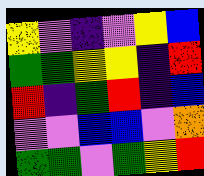[["yellow", "violet", "indigo", "violet", "yellow", "blue"], ["green", "green", "yellow", "yellow", "indigo", "red"], ["red", "indigo", "green", "red", "indigo", "blue"], ["violet", "violet", "blue", "blue", "violet", "orange"], ["green", "green", "violet", "green", "yellow", "red"]]